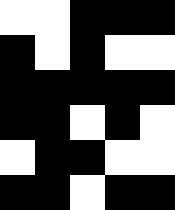[["white", "white", "black", "black", "black"], ["black", "white", "black", "white", "white"], ["black", "black", "black", "black", "black"], ["black", "black", "white", "black", "white"], ["white", "black", "black", "white", "white"], ["black", "black", "white", "black", "black"]]